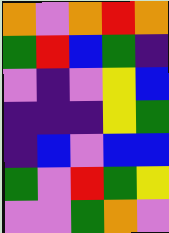[["orange", "violet", "orange", "red", "orange"], ["green", "red", "blue", "green", "indigo"], ["violet", "indigo", "violet", "yellow", "blue"], ["indigo", "indigo", "indigo", "yellow", "green"], ["indigo", "blue", "violet", "blue", "blue"], ["green", "violet", "red", "green", "yellow"], ["violet", "violet", "green", "orange", "violet"]]